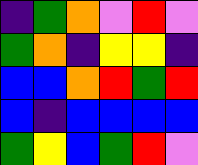[["indigo", "green", "orange", "violet", "red", "violet"], ["green", "orange", "indigo", "yellow", "yellow", "indigo"], ["blue", "blue", "orange", "red", "green", "red"], ["blue", "indigo", "blue", "blue", "blue", "blue"], ["green", "yellow", "blue", "green", "red", "violet"]]